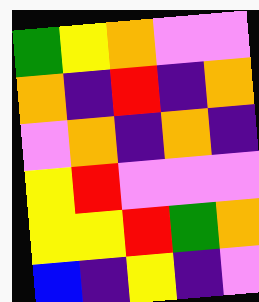[["green", "yellow", "orange", "violet", "violet"], ["orange", "indigo", "red", "indigo", "orange"], ["violet", "orange", "indigo", "orange", "indigo"], ["yellow", "red", "violet", "violet", "violet"], ["yellow", "yellow", "red", "green", "orange"], ["blue", "indigo", "yellow", "indigo", "violet"]]